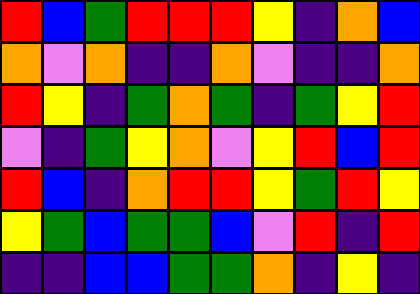[["red", "blue", "green", "red", "red", "red", "yellow", "indigo", "orange", "blue"], ["orange", "violet", "orange", "indigo", "indigo", "orange", "violet", "indigo", "indigo", "orange"], ["red", "yellow", "indigo", "green", "orange", "green", "indigo", "green", "yellow", "red"], ["violet", "indigo", "green", "yellow", "orange", "violet", "yellow", "red", "blue", "red"], ["red", "blue", "indigo", "orange", "red", "red", "yellow", "green", "red", "yellow"], ["yellow", "green", "blue", "green", "green", "blue", "violet", "red", "indigo", "red"], ["indigo", "indigo", "blue", "blue", "green", "green", "orange", "indigo", "yellow", "indigo"]]